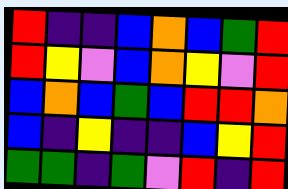[["red", "indigo", "indigo", "blue", "orange", "blue", "green", "red"], ["red", "yellow", "violet", "blue", "orange", "yellow", "violet", "red"], ["blue", "orange", "blue", "green", "blue", "red", "red", "orange"], ["blue", "indigo", "yellow", "indigo", "indigo", "blue", "yellow", "red"], ["green", "green", "indigo", "green", "violet", "red", "indigo", "red"]]